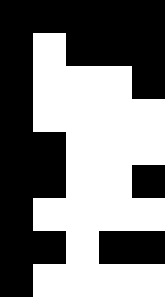[["black", "black", "black", "black", "black"], ["black", "white", "black", "black", "black"], ["black", "white", "white", "white", "black"], ["black", "white", "white", "white", "white"], ["black", "black", "white", "white", "white"], ["black", "black", "white", "white", "black"], ["black", "white", "white", "white", "white"], ["black", "black", "white", "black", "black"], ["black", "white", "white", "white", "white"]]